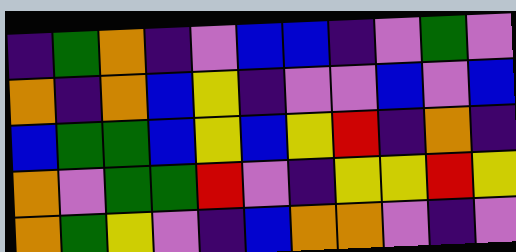[["indigo", "green", "orange", "indigo", "violet", "blue", "blue", "indigo", "violet", "green", "violet"], ["orange", "indigo", "orange", "blue", "yellow", "indigo", "violet", "violet", "blue", "violet", "blue"], ["blue", "green", "green", "blue", "yellow", "blue", "yellow", "red", "indigo", "orange", "indigo"], ["orange", "violet", "green", "green", "red", "violet", "indigo", "yellow", "yellow", "red", "yellow"], ["orange", "green", "yellow", "violet", "indigo", "blue", "orange", "orange", "violet", "indigo", "violet"]]